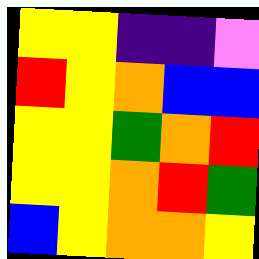[["yellow", "yellow", "indigo", "indigo", "violet"], ["red", "yellow", "orange", "blue", "blue"], ["yellow", "yellow", "green", "orange", "red"], ["yellow", "yellow", "orange", "red", "green"], ["blue", "yellow", "orange", "orange", "yellow"]]